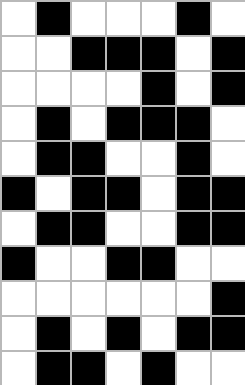[["white", "black", "white", "white", "white", "black", "white"], ["white", "white", "black", "black", "black", "white", "black"], ["white", "white", "white", "white", "black", "white", "black"], ["white", "black", "white", "black", "black", "black", "white"], ["white", "black", "black", "white", "white", "black", "white"], ["black", "white", "black", "black", "white", "black", "black"], ["white", "black", "black", "white", "white", "black", "black"], ["black", "white", "white", "black", "black", "white", "white"], ["white", "white", "white", "white", "white", "white", "black"], ["white", "black", "white", "black", "white", "black", "black"], ["white", "black", "black", "white", "black", "white", "white"]]